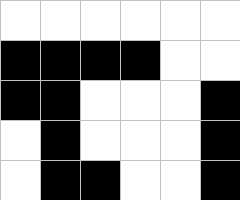[["white", "white", "white", "white", "white", "white"], ["black", "black", "black", "black", "white", "white"], ["black", "black", "white", "white", "white", "black"], ["white", "black", "white", "white", "white", "black"], ["white", "black", "black", "white", "white", "black"]]